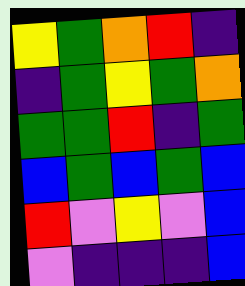[["yellow", "green", "orange", "red", "indigo"], ["indigo", "green", "yellow", "green", "orange"], ["green", "green", "red", "indigo", "green"], ["blue", "green", "blue", "green", "blue"], ["red", "violet", "yellow", "violet", "blue"], ["violet", "indigo", "indigo", "indigo", "blue"]]